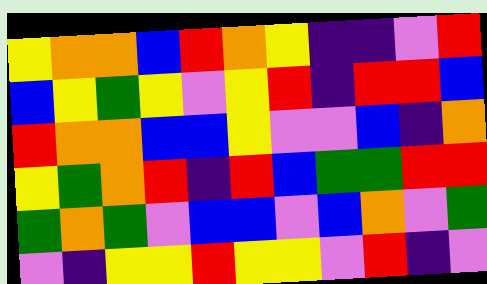[["yellow", "orange", "orange", "blue", "red", "orange", "yellow", "indigo", "indigo", "violet", "red"], ["blue", "yellow", "green", "yellow", "violet", "yellow", "red", "indigo", "red", "red", "blue"], ["red", "orange", "orange", "blue", "blue", "yellow", "violet", "violet", "blue", "indigo", "orange"], ["yellow", "green", "orange", "red", "indigo", "red", "blue", "green", "green", "red", "red"], ["green", "orange", "green", "violet", "blue", "blue", "violet", "blue", "orange", "violet", "green"], ["violet", "indigo", "yellow", "yellow", "red", "yellow", "yellow", "violet", "red", "indigo", "violet"]]